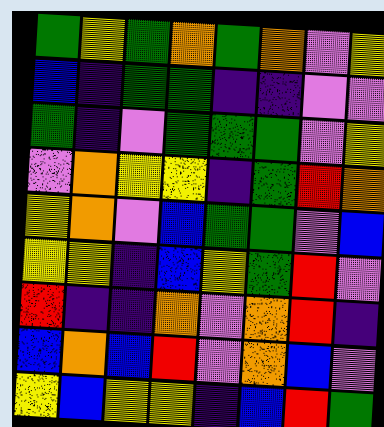[["green", "yellow", "green", "orange", "green", "orange", "violet", "yellow"], ["blue", "indigo", "green", "green", "indigo", "indigo", "violet", "violet"], ["green", "indigo", "violet", "green", "green", "green", "violet", "yellow"], ["violet", "orange", "yellow", "yellow", "indigo", "green", "red", "orange"], ["yellow", "orange", "violet", "blue", "green", "green", "violet", "blue"], ["yellow", "yellow", "indigo", "blue", "yellow", "green", "red", "violet"], ["red", "indigo", "indigo", "orange", "violet", "orange", "red", "indigo"], ["blue", "orange", "blue", "red", "violet", "orange", "blue", "violet"], ["yellow", "blue", "yellow", "yellow", "indigo", "blue", "red", "green"]]